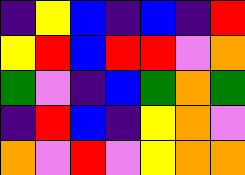[["indigo", "yellow", "blue", "indigo", "blue", "indigo", "red"], ["yellow", "red", "blue", "red", "red", "violet", "orange"], ["green", "violet", "indigo", "blue", "green", "orange", "green"], ["indigo", "red", "blue", "indigo", "yellow", "orange", "violet"], ["orange", "violet", "red", "violet", "yellow", "orange", "orange"]]